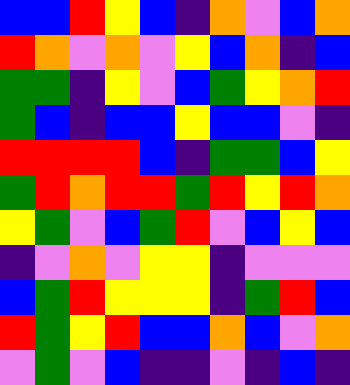[["blue", "blue", "red", "yellow", "blue", "indigo", "orange", "violet", "blue", "orange"], ["red", "orange", "violet", "orange", "violet", "yellow", "blue", "orange", "indigo", "blue"], ["green", "green", "indigo", "yellow", "violet", "blue", "green", "yellow", "orange", "red"], ["green", "blue", "indigo", "blue", "blue", "yellow", "blue", "blue", "violet", "indigo"], ["red", "red", "red", "red", "blue", "indigo", "green", "green", "blue", "yellow"], ["green", "red", "orange", "red", "red", "green", "red", "yellow", "red", "orange"], ["yellow", "green", "violet", "blue", "green", "red", "violet", "blue", "yellow", "blue"], ["indigo", "violet", "orange", "violet", "yellow", "yellow", "indigo", "violet", "violet", "violet"], ["blue", "green", "red", "yellow", "yellow", "yellow", "indigo", "green", "red", "blue"], ["red", "green", "yellow", "red", "blue", "blue", "orange", "blue", "violet", "orange"], ["violet", "green", "violet", "blue", "indigo", "indigo", "violet", "indigo", "blue", "indigo"]]